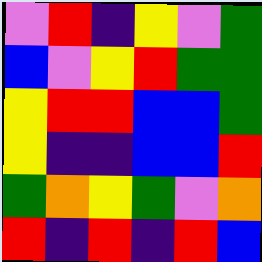[["violet", "red", "indigo", "yellow", "violet", "green"], ["blue", "violet", "yellow", "red", "green", "green"], ["yellow", "red", "red", "blue", "blue", "green"], ["yellow", "indigo", "indigo", "blue", "blue", "red"], ["green", "orange", "yellow", "green", "violet", "orange"], ["red", "indigo", "red", "indigo", "red", "blue"]]